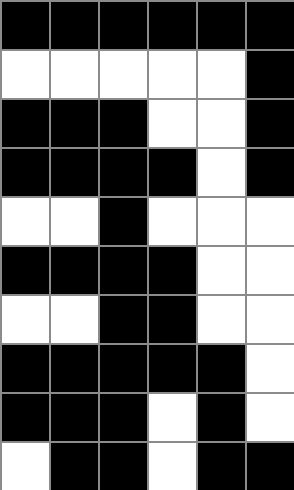[["black", "black", "black", "black", "black", "black"], ["white", "white", "white", "white", "white", "black"], ["black", "black", "black", "white", "white", "black"], ["black", "black", "black", "black", "white", "black"], ["white", "white", "black", "white", "white", "white"], ["black", "black", "black", "black", "white", "white"], ["white", "white", "black", "black", "white", "white"], ["black", "black", "black", "black", "black", "white"], ["black", "black", "black", "white", "black", "white"], ["white", "black", "black", "white", "black", "black"]]